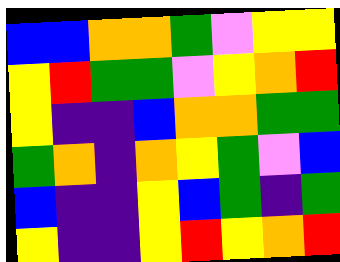[["blue", "blue", "orange", "orange", "green", "violet", "yellow", "yellow"], ["yellow", "red", "green", "green", "violet", "yellow", "orange", "red"], ["yellow", "indigo", "indigo", "blue", "orange", "orange", "green", "green"], ["green", "orange", "indigo", "orange", "yellow", "green", "violet", "blue"], ["blue", "indigo", "indigo", "yellow", "blue", "green", "indigo", "green"], ["yellow", "indigo", "indigo", "yellow", "red", "yellow", "orange", "red"]]